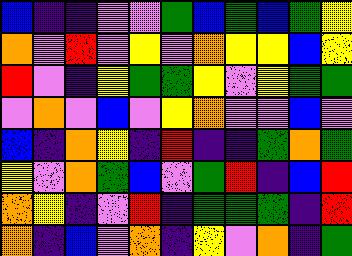[["blue", "indigo", "indigo", "violet", "violet", "green", "blue", "green", "blue", "green", "yellow"], ["orange", "violet", "red", "violet", "yellow", "violet", "orange", "yellow", "yellow", "blue", "yellow"], ["red", "violet", "indigo", "yellow", "green", "green", "yellow", "violet", "yellow", "green", "green"], ["violet", "orange", "violet", "blue", "violet", "yellow", "orange", "violet", "violet", "blue", "violet"], ["blue", "indigo", "orange", "yellow", "indigo", "red", "indigo", "indigo", "green", "orange", "green"], ["yellow", "violet", "orange", "green", "blue", "violet", "green", "red", "indigo", "blue", "red"], ["orange", "yellow", "indigo", "violet", "red", "indigo", "green", "green", "green", "indigo", "red"], ["orange", "indigo", "blue", "violet", "orange", "indigo", "yellow", "violet", "orange", "indigo", "green"]]